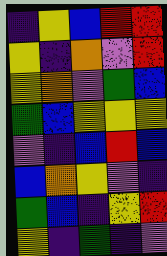[["indigo", "yellow", "blue", "red", "red"], ["yellow", "indigo", "orange", "violet", "red"], ["yellow", "orange", "violet", "green", "blue"], ["green", "blue", "yellow", "yellow", "yellow"], ["violet", "indigo", "blue", "red", "blue"], ["blue", "orange", "yellow", "violet", "indigo"], ["green", "blue", "indigo", "yellow", "red"], ["yellow", "indigo", "green", "indigo", "violet"]]